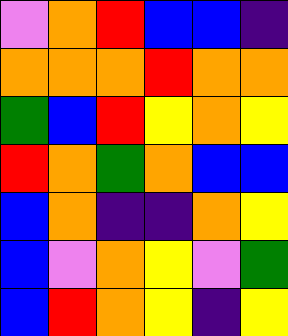[["violet", "orange", "red", "blue", "blue", "indigo"], ["orange", "orange", "orange", "red", "orange", "orange"], ["green", "blue", "red", "yellow", "orange", "yellow"], ["red", "orange", "green", "orange", "blue", "blue"], ["blue", "orange", "indigo", "indigo", "orange", "yellow"], ["blue", "violet", "orange", "yellow", "violet", "green"], ["blue", "red", "orange", "yellow", "indigo", "yellow"]]